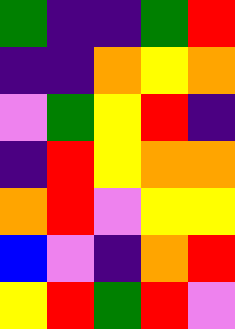[["green", "indigo", "indigo", "green", "red"], ["indigo", "indigo", "orange", "yellow", "orange"], ["violet", "green", "yellow", "red", "indigo"], ["indigo", "red", "yellow", "orange", "orange"], ["orange", "red", "violet", "yellow", "yellow"], ["blue", "violet", "indigo", "orange", "red"], ["yellow", "red", "green", "red", "violet"]]